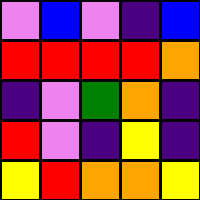[["violet", "blue", "violet", "indigo", "blue"], ["red", "red", "red", "red", "orange"], ["indigo", "violet", "green", "orange", "indigo"], ["red", "violet", "indigo", "yellow", "indigo"], ["yellow", "red", "orange", "orange", "yellow"]]